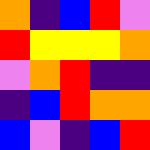[["orange", "indigo", "blue", "red", "violet"], ["red", "yellow", "yellow", "yellow", "orange"], ["violet", "orange", "red", "indigo", "indigo"], ["indigo", "blue", "red", "orange", "orange"], ["blue", "violet", "indigo", "blue", "red"]]